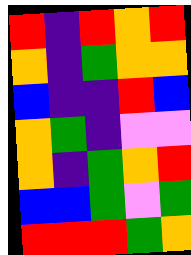[["red", "indigo", "red", "orange", "red"], ["orange", "indigo", "green", "orange", "orange"], ["blue", "indigo", "indigo", "red", "blue"], ["orange", "green", "indigo", "violet", "violet"], ["orange", "indigo", "green", "orange", "red"], ["blue", "blue", "green", "violet", "green"], ["red", "red", "red", "green", "orange"]]